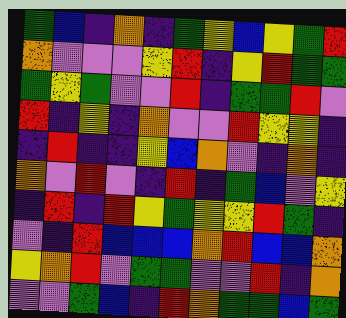[["green", "blue", "indigo", "orange", "indigo", "green", "yellow", "blue", "yellow", "green", "red"], ["orange", "violet", "violet", "violet", "yellow", "red", "indigo", "yellow", "red", "green", "green"], ["green", "yellow", "green", "violet", "violet", "red", "indigo", "green", "green", "red", "violet"], ["red", "indigo", "yellow", "indigo", "orange", "violet", "violet", "red", "yellow", "yellow", "indigo"], ["indigo", "red", "indigo", "indigo", "yellow", "blue", "orange", "violet", "indigo", "orange", "indigo"], ["orange", "violet", "red", "violet", "indigo", "red", "indigo", "green", "blue", "violet", "yellow"], ["indigo", "red", "indigo", "red", "yellow", "green", "yellow", "yellow", "red", "green", "indigo"], ["violet", "indigo", "red", "blue", "blue", "blue", "orange", "red", "blue", "blue", "orange"], ["yellow", "orange", "red", "violet", "green", "green", "violet", "violet", "red", "indigo", "orange"], ["violet", "violet", "green", "blue", "indigo", "red", "orange", "green", "green", "blue", "green"]]